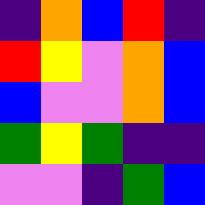[["indigo", "orange", "blue", "red", "indigo"], ["red", "yellow", "violet", "orange", "blue"], ["blue", "violet", "violet", "orange", "blue"], ["green", "yellow", "green", "indigo", "indigo"], ["violet", "violet", "indigo", "green", "blue"]]